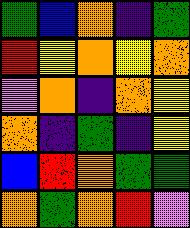[["green", "blue", "orange", "indigo", "green"], ["red", "yellow", "orange", "yellow", "orange"], ["violet", "orange", "indigo", "orange", "yellow"], ["orange", "indigo", "green", "indigo", "yellow"], ["blue", "red", "orange", "green", "green"], ["orange", "green", "orange", "red", "violet"]]